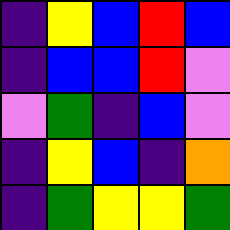[["indigo", "yellow", "blue", "red", "blue"], ["indigo", "blue", "blue", "red", "violet"], ["violet", "green", "indigo", "blue", "violet"], ["indigo", "yellow", "blue", "indigo", "orange"], ["indigo", "green", "yellow", "yellow", "green"]]